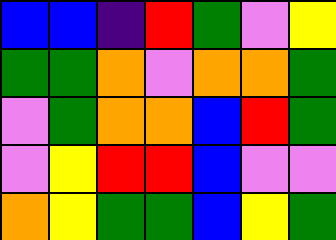[["blue", "blue", "indigo", "red", "green", "violet", "yellow"], ["green", "green", "orange", "violet", "orange", "orange", "green"], ["violet", "green", "orange", "orange", "blue", "red", "green"], ["violet", "yellow", "red", "red", "blue", "violet", "violet"], ["orange", "yellow", "green", "green", "blue", "yellow", "green"]]